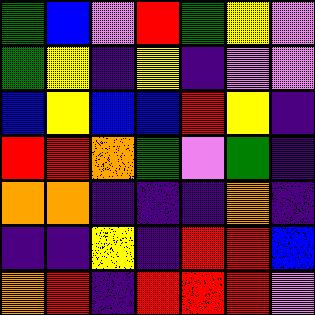[["green", "blue", "violet", "red", "green", "yellow", "violet"], ["green", "yellow", "indigo", "yellow", "indigo", "violet", "violet"], ["blue", "yellow", "blue", "blue", "red", "yellow", "indigo"], ["red", "red", "orange", "green", "violet", "green", "indigo"], ["orange", "orange", "indigo", "indigo", "indigo", "orange", "indigo"], ["indigo", "indigo", "yellow", "indigo", "red", "red", "blue"], ["orange", "red", "indigo", "red", "red", "red", "violet"]]